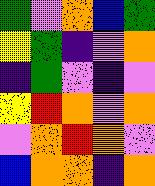[["green", "violet", "orange", "blue", "green"], ["yellow", "green", "indigo", "violet", "orange"], ["indigo", "green", "violet", "indigo", "violet"], ["yellow", "red", "orange", "violet", "orange"], ["violet", "orange", "red", "orange", "violet"], ["blue", "orange", "orange", "indigo", "orange"]]